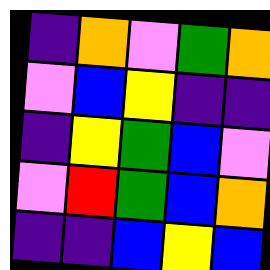[["indigo", "orange", "violet", "green", "orange"], ["violet", "blue", "yellow", "indigo", "indigo"], ["indigo", "yellow", "green", "blue", "violet"], ["violet", "red", "green", "blue", "orange"], ["indigo", "indigo", "blue", "yellow", "blue"]]